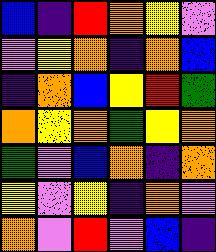[["blue", "indigo", "red", "orange", "yellow", "violet"], ["violet", "yellow", "orange", "indigo", "orange", "blue"], ["indigo", "orange", "blue", "yellow", "red", "green"], ["orange", "yellow", "orange", "green", "yellow", "orange"], ["green", "violet", "blue", "orange", "indigo", "orange"], ["yellow", "violet", "yellow", "indigo", "orange", "violet"], ["orange", "violet", "red", "violet", "blue", "indigo"]]